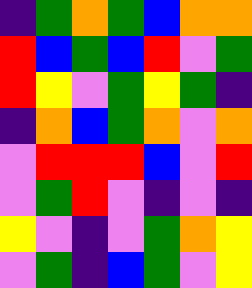[["indigo", "green", "orange", "green", "blue", "orange", "orange"], ["red", "blue", "green", "blue", "red", "violet", "green"], ["red", "yellow", "violet", "green", "yellow", "green", "indigo"], ["indigo", "orange", "blue", "green", "orange", "violet", "orange"], ["violet", "red", "red", "red", "blue", "violet", "red"], ["violet", "green", "red", "violet", "indigo", "violet", "indigo"], ["yellow", "violet", "indigo", "violet", "green", "orange", "yellow"], ["violet", "green", "indigo", "blue", "green", "violet", "yellow"]]